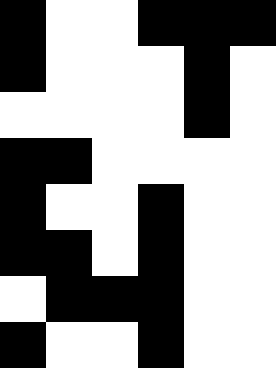[["black", "white", "white", "black", "black", "black"], ["black", "white", "white", "white", "black", "white"], ["white", "white", "white", "white", "black", "white"], ["black", "black", "white", "white", "white", "white"], ["black", "white", "white", "black", "white", "white"], ["black", "black", "white", "black", "white", "white"], ["white", "black", "black", "black", "white", "white"], ["black", "white", "white", "black", "white", "white"]]